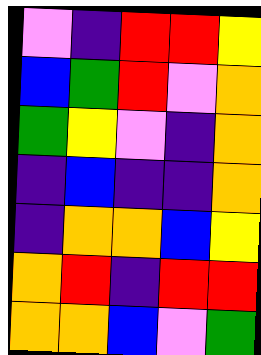[["violet", "indigo", "red", "red", "yellow"], ["blue", "green", "red", "violet", "orange"], ["green", "yellow", "violet", "indigo", "orange"], ["indigo", "blue", "indigo", "indigo", "orange"], ["indigo", "orange", "orange", "blue", "yellow"], ["orange", "red", "indigo", "red", "red"], ["orange", "orange", "blue", "violet", "green"]]